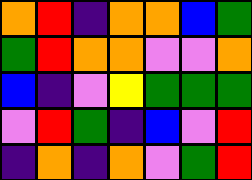[["orange", "red", "indigo", "orange", "orange", "blue", "green"], ["green", "red", "orange", "orange", "violet", "violet", "orange"], ["blue", "indigo", "violet", "yellow", "green", "green", "green"], ["violet", "red", "green", "indigo", "blue", "violet", "red"], ["indigo", "orange", "indigo", "orange", "violet", "green", "red"]]